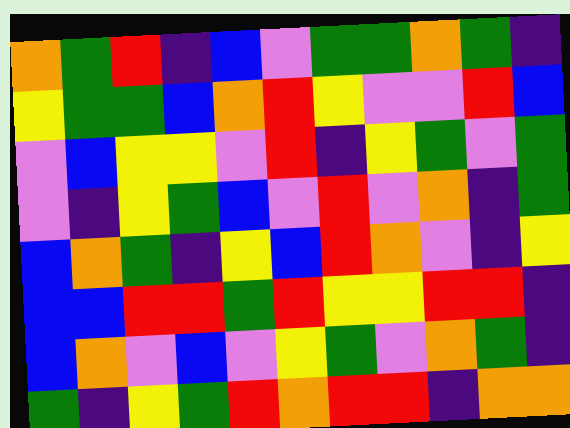[["orange", "green", "red", "indigo", "blue", "violet", "green", "green", "orange", "green", "indigo"], ["yellow", "green", "green", "blue", "orange", "red", "yellow", "violet", "violet", "red", "blue"], ["violet", "blue", "yellow", "yellow", "violet", "red", "indigo", "yellow", "green", "violet", "green"], ["violet", "indigo", "yellow", "green", "blue", "violet", "red", "violet", "orange", "indigo", "green"], ["blue", "orange", "green", "indigo", "yellow", "blue", "red", "orange", "violet", "indigo", "yellow"], ["blue", "blue", "red", "red", "green", "red", "yellow", "yellow", "red", "red", "indigo"], ["blue", "orange", "violet", "blue", "violet", "yellow", "green", "violet", "orange", "green", "indigo"], ["green", "indigo", "yellow", "green", "red", "orange", "red", "red", "indigo", "orange", "orange"]]